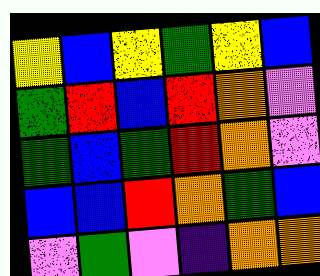[["yellow", "blue", "yellow", "green", "yellow", "blue"], ["green", "red", "blue", "red", "orange", "violet"], ["green", "blue", "green", "red", "orange", "violet"], ["blue", "blue", "red", "orange", "green", "blue"], ["violet", "green", "violet", "indigo", "orange", "orange"]]